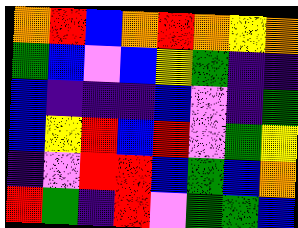[["orange", "red", "blue", "orange", "red", "orange", "yellow", "orange"], ["green", "blue", "violet", "blue", "yellow", "green", "indigo", "indigo"], ["blue", "indigo", "indigo", "indigo", "blue", "violet", "indigo", "green"], ["blue", "yellow", "red", "blue", "red", "violet", "green", "yellow"], ["indigo", "violet", "red", "red", "blue", "green", "blue", "orange"], ["red", "green", "indigo", "red", "violet", "green", "green", "blue"]]